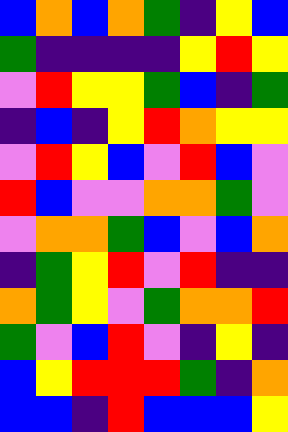[["blue", "orange", "blue", "orange", "green", "indigo", "yellow", "blue"], ["green", "indigo", "indigo", "indigo", "indigo", "yellow", "red", "yellow"], ["violet", "red", "yellow", "yellow", "green", "blue", "indigo", "green"], ["indigo", "blue", "indigo", "yellow", "red", "orange", "yellow", "yellow"], ["violet", "red", "yellow", "blue", "violet", "red", "blue", "violet"], ["red", "blue", "violet", "violet", "orange", "orange", "green", "violet"], ["violet", "orange", "orange", "green", "blue", "violet", "blue", "orange"], ["indigo", "green", "yellow", "red", "violet", "red", "indigo", "indigo"], ["orange", "green", "yellow", "violet", "green", "orange", "orange", "red"], ["green", "violet", "blue", "red", "violet", "indigo", "yellow", "indigo"], ["blue", "yellow", "red", "red", "red", "green", "indigo", "orange"], ["blue", "blue", "indigo", "red", "blue", "blue", "blue", "yellow"]]